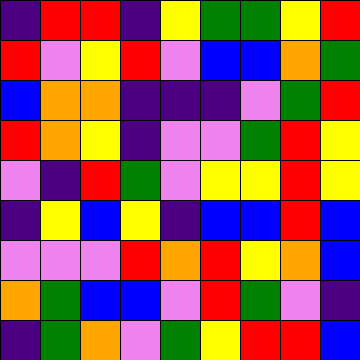[["indigo", "red", "red", "indigo", "yellow", "green", "green", "yellow", "red"], ["red", "violet", "yellow", "red", "violet", "blue", "blue", "orange", "green"], ["blue", "orange", "orange", "indigo", "indigo", "indigo", "violet", "green", "red"], ["red", "orange", "yellow", "indigo", "violet", "violet", "green", "red", "yellow"], ["violet", "indigo", "red", "green", "violet", "yellow", "yellow", "red", "yellow"], ["indigo", "yellow", "blue", "yellow", "indigo", "blue", "blue", "red", "blue"], ["violet", "violet", "violet", "red", "orange", "red", "yellow", "orange", "blue"], ["orange", "green", "blue", "blue", "violet", "red", "green", "violet", "indigo"], ["indigo", "green", "orange", "violet", "green", "yellow", "red", "red", "blue"]]